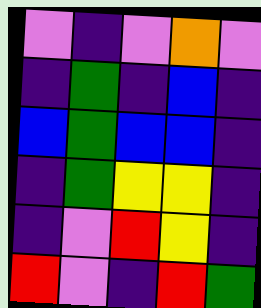[["violet", "indigo", "violet", "orange", "violet"], ["indigo", "green", "indigo", "blue", "indigo"], ["blue", "green", "blue", "blue", "indigo"], ["indigo", "green", "yellow", "yellow", "indigo"], ["indigo", "violet", "red", "yellow", "indigo"], ["red", "violet", "indigo", "red", "green"]]